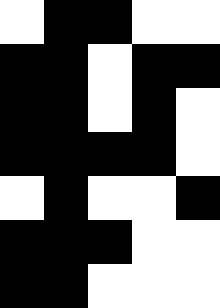[["white", "black", "black", "white", "white"], ["black", "black", "white", "black", "black"], ["black", "black", "white", "black", "white"], ["black", "black", "black", "black", "white"], ["white", "black", "white", "white", "black"], ["black", "black", "black", "white", "white"], ["black", "black", "white", "white", "white"]]